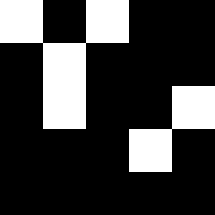[["white", "black", "white", "black", "black"], ["black", "white", "black", "black", "black"], ["black", "white", "black", "black", "white"], ["black", "black", "black", "white", "black"], ["black", "black", "black", "black", "black"]]